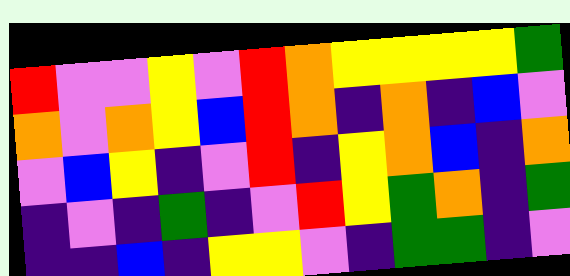[["red", "violet", "violet", "yellow", "violet", "red", "orange", "yellow", "yellow", "yellow", "yellow", "green"], ["orange", "violet", "orange", "yellow", "blue", "red", "orange", "indigo", "orange", "indigo", "blue", "violet"], ["violet", "blue", "yellow", "indigo", "violet", "red", "indigo", "yellow", "orange", "blue", "indigo", "orange"], ["indigo", "violet", "indigo", "green", "indigo", "violet", "red", "yellow", "green", "orange", "indigo", "green"], ["indigo", "indigo", "blue", "indigo", "yellow", "yellow", "violet", "indigo", "green", "green", "indigo", "violet"]]